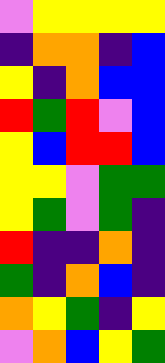[["violet", "yellow", "yellow", "yellow", "yellow"], ["indigo", "orange", "orange", "indigo", "blue"], ["yellow", "indigo", "orange", "blue", "blue"], ["red", "green", "red", "violet", "blue"], ["yellow", "blue", "red", "red", "blue"], ["yellow", "yellow", "violet", "green", "green"], ["yellow", "green", "violet", "green", "indigo"], ["red", "indigo", "indigo", "orange", "indigo"], ["green", "indigo", "orange", "blue", "indigo"], ["orange", "yellow", "green", "indigo", "yellow"], ["violet", "orange", "blue", "yellow", "green"]]